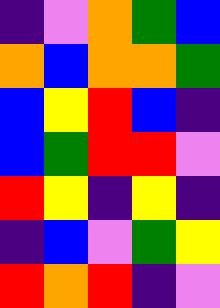[["indigo", "violet", "orange", "green", "blue"], ["orange", "blue", "orange", "orange", "green"], ["blue", "yellow", "red", "blue", "indigo"], ["blue", "green", "red", "red", "violet"], ["red", "yellow", "indigo", "yellow", "indigo"], ["indigo", "blue", "violet", "green", "yellow"], ["red", "orange", "red", "indigo", "violet"]]